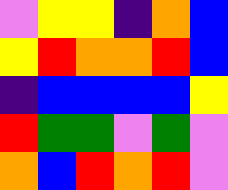[["violet", "yellow", "yellow", "indigo", "orange", "blue"], ["yellow", "red", "orange", "orange", "red", "blue"], ["indigo", "blue", "blue", "blue", "blue", "yellow"], ["red", "green", "green", "violet", "green", "violet"], ["orange", "blue", "red", "orange", "red", "violet"]]